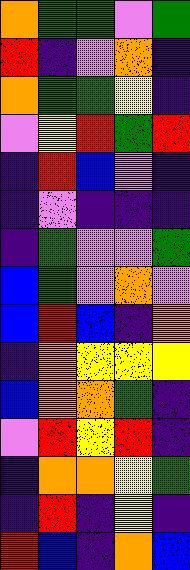[["orange", "green", "green", "violet", "green"], ["red", "indigo", "violet", "orange", "indigo"], ["orange", "green", "green", "yellow", "indigo"], ["violet", "yellow", "red", "green", "red"], ["indigo", "red", "blue", "violet", "indigo"], ["indigo", "violet", "indigo", "indigo", "indigo"], ["indigo", "green", "violet", "violet", "green"], ["blue", "green", "violet", "orange", "violet"], ["blue", "red", "blue", "indigo", "orange"], ["indigo", "orange", "yellow", "yellow", "yellow"], ["blue", "orange", "orange", "green", "indigo"], ["violet", "red", "yellow", "red", "indigo"], ["indigo", "orange", "orange", "yellow", "green"], ["indigo", "red", "indigo", "yellow", "indigo"], ["red", "blue", "indigo", "orange", "blue"]]